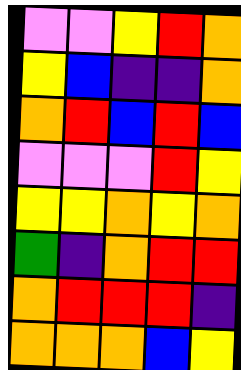[["violet", "violet", "yellow", "red", "orange"], ["yellow", "blue", "indigo", "indigo", "orange"], ["orange", "red", "blue", "red", "blue"], ["violet", "violet", "violet", "red", "yellow"], ["yellow", "yellow", "orange", "yellow", "orange"], ["green", "indigo", "orange", "red", "red"], ["orange", "red", "red", "red", "indigo"], ["orange", "orange", "orange", "blue", "yellow"]]